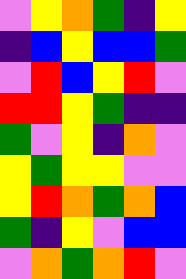[["violet", "yellow", "orange", "green", "indigo", "yellow"], ["indigo", "blue", "yellow", "blue", "blue", "green"], ["violet", "red", "blue", "yellow", "red", "violet"], ["red", "red", "yellow", "green", "indigo", "indigo"], ["green", "violet", "yellow", "indigo", "orange", "violet"], ["yellow", "green", "yellow", "yellow", "violet", "violet"], ["yellow", "red", "orange", "green", "orange", "blue"], ["green", "indigo", "yellow", "violet", "blue", "blue"], ["violet", "orange", "green", "orange", "red", "violet"]]